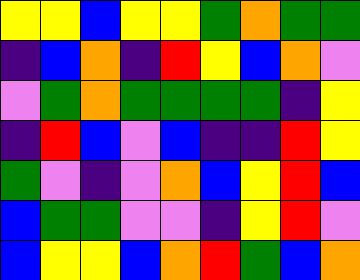[["yellow", "yellow", "blue", "yellow", "yellow", "green", "orange", "green", "green"], ["indigo", "blue", "orange", "indigo", "red", "yellow", "blue", "orange", "violet"], ["violet", "green", "orange", "green", "green", "green", "green", "indigo", "yellow"], ["indigo", "red", "blue", "violet", "blue", "indigo", "indigo", "red", "yellow"], ["green", "violet", "indigo", "violet", "orange", "blue", "yellow", "red", "blue"], ["blue", "green", "green", "violet", "violet", "indigo", "yellow", "red", "violet"], ["blue", "yellow", "yellow", "blue", "orange", "red", "green", "blue", "orange"]]